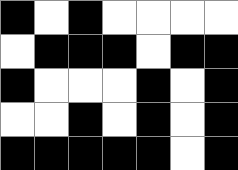[["black", "white", "black", "white", "white", "white", "white"], ["white", "black", "black", "black", "white", "black", "black"], ["black", "white", "white", "white", "black", "white", "black"], ["white", "white", "black", "white", "black", "white", "black"], ["black", "black", "black", "black", "black", "white", "black"]]